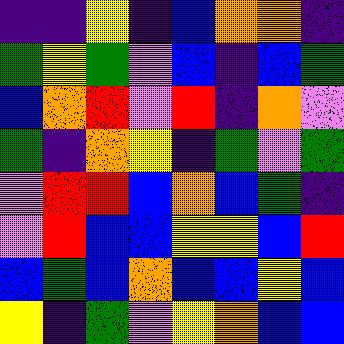[["indigo", "indigo", "yellow", "indigo", "blue", "orange", "orange", "indigo"], ["green", "yellow", "green", "violet", "blue", "indigo", "blue", "green"], ["blue", "orange", "red", "violet", "red", "indigo", "orange", "violet"], ["green", "indigo", "orange", "yellow", "indigo", "green", "violet", "green"], ["violet", "red", "red", "blue", "orange", "blue", "green", "indigo"], ["violet", "red", "blue", "blue", "yellow", "yellow", "blue", "red"], ["blue", "green", "blue", "orange", "blue", "blue", "yellow", "blue"], ["yellow", "indigo", "green", "violet", "yellow", "orange", "blue", "blue"]]